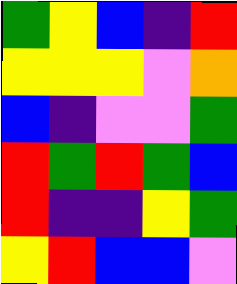[["green", "yellow", "blue", "indigo", "red"], ["yellow", "yellow", "yellow", "violet", "orange"], ["blue", "indigo", "violet", "violet", "green"], ["red", "green", "red", "green", "blue"], ["red", "indigo", "indigo", "yellow", "green"], ["yellow", "red", "blue", "blue", "violet"]]